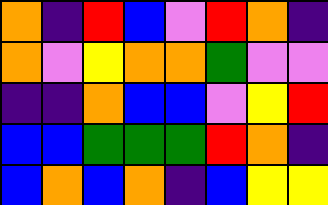[["orange", "indigo", "red", "blue", "violet", "red", "orange", "indigo"], ["orange", "violet", "yellow", "orange", "orange", "green", "violet", "violet"], ["indigo", "indigo", "orange", "blue", "blue", "violet", "yellow", "red"], ["blue", "blue", "green", "green", "green", "red", "orange", "indigo"], ["blue", "orange", "blue", "orange", "indigo", "blue", "yellow", "yellow"]]